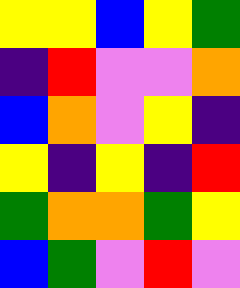[["yellow", "yellow", "blue", "yellow", "green"], ["indigo", "red", "violet", "violet", "orange"], ["blue", "orange", "violet", "yellow", "indigo"], ["yellow", "indigo", "yellow", "indigo", "red"], ["green", "orange", "orange", "green", "yellow"], ["blue", "green", "violet", "red", "violet"]]